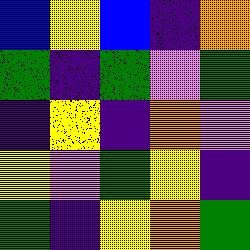[["blue", "yellow", "blue", "indigo", "orange"], ["green", "indigo", "green", "violet", "green"], ["indigo", "yellow", "indigo", "orange", "violet"], ["yellow", "violet", "green", "yellow", "indigo"], ["green", "indigo", "yellow", "orange", "green"]]